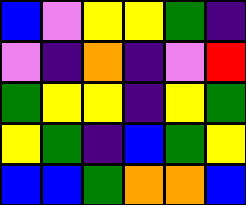[["blue", "violet", "yellow", "yellow", "green", "indigo"], ["violet", "indigo", "orange", "indigo", "violet", "red"], ["green", "yellow", "yellow", "indigo", "yellow", "green"], ["yellow", "green", "indigo", "blue", "green", "yellow"], ["blue", "blue", "green", "orange", "orange", "blue"]]